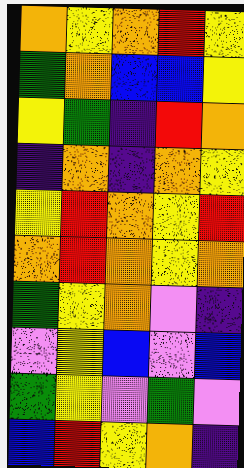[["orange", "yellow", "orange", "red", "yellow"], ["green", "orange", "blue", "blue", "yellow"], ["yellow", "green", "indigo", "red", "orange"], ["indigo", "orange", "indigo", "orange", "yellow"], ["yellow", "red", "orange", "yellow", "red"], ["orange", "red", "orange", "yellow", "orange"], ["green", "yellow", "orange", "violet", "indigo"], ["violet", "yellow", "blue", "violet", "blue"], ["green", "yellow", "violet", "green", "violet"], ["blue", "red", "yellow", "orange", "indigo"]]